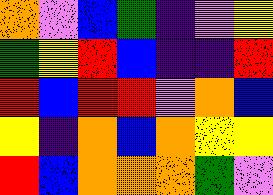[["orange", "violet", "blue", "green", "indigo", "violet", "yellow"], ["green", "yellow", "red", "blue", "indigo", "indigo", "red"], ["red", "blue", "red", "red", "violet", "orange", "blue"], ["yellow", "indigo", "orange", "blue", "orange", "yellow", "yellow"], ["red", "blue", "orange", "orange", "orange", "green", "violet"]]